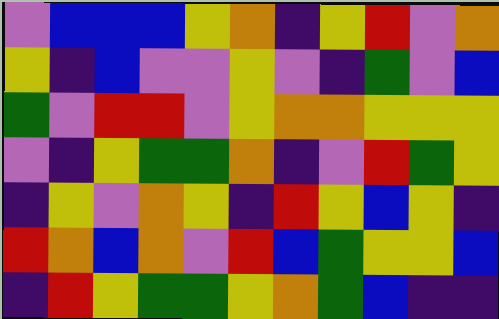[["violet", "blue", "blue", "blue", "yellow", "orange", "indigo", "yellow", "red", "violet", "orange"], ["yellow", "indigo", "blue", "violet", "violet", "yellow", "violet", "indigo", "green", "violet", "blue"], ["green", "violet", "red", "red", "violet", "yellow", "orange", "orange", "yellow", "yellow", "yellow"], ["violet", "indigo", "yellow", "green", "green", "orange", "indigo", "violet", "red", "green", "yellow"], ["indigo", "yellow", "violet", "orange", "yellow", "indigo", "red", "yellow", "blue", "yellow", "indigo"], ["red", "orange", "blue", "orange", "violet", "red", "blue", "green", "yellow", "yellow", "blue"], ["indigo", "red", "yellow", "green", "green", "yellow", "orange", "green", "blue", "indigo", "indigo"]]